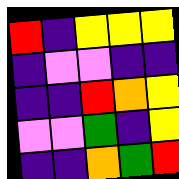[["red", "indigo", "yellow", "yellow", "yellow"], ["indigo", "violet", "violet", "indigo", "indigo"], ["indigo", "indigo", "red", "orange", "yellow"], ["violet", "violet", "green", "indigo", "yellow"], ["indigo", "indigo", "orange", "green", "red"]]